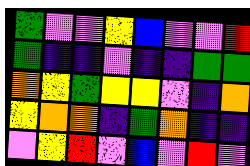[["green", "violet", "violet", "yellow", "blue", "violet", "violet", "red"], ["green", "indigo", "indigo", "violet", "indigo", "indigo", "green", "green"], ["orange", "yellow", "green", "yellow", "yellow", "violet", "indigo", "orange"], ["yellow", "orange", "orange", "indigo", "green", "orange", "indigo", "indigo"], ["violet", "yellow", "red", "violet", "blue", "violet", "red", "violet"]]